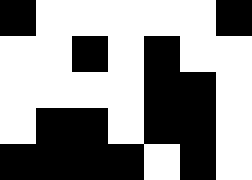[["black", "white", "white", "white", "white", "white", "black"], ["white", "white", "black", "white", "black", "white", "white"], ["white", "white", "white", "white", "black", "black", "white"], ["white", "black", "black", "white", "black", "black", "white"], ["black", "black", "black", "black", "white", "black", "white"]]